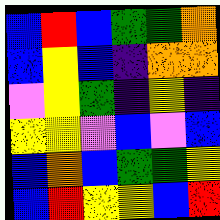[["blue", "red", "blue", "green", "green", "orange"], ["blue", "yellow", "blue", "indigo", "orange", "orange"], ["violet", "yellow", "green", "indigo", "yellow", "indigo"], ["yellow", "yellow", "violet", "blue", "violet", "blue"], ["blue", "orange", "blue", "green", "green", "yellow"], ["blue", "red", "yellow", "yellow", "blue", "red"]]